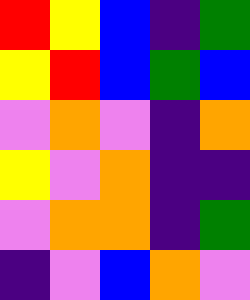[["red", "yellow", "blue", "indigo", "green"], ["yellow", "red", "blue", "green", "blue"], ["violet", "orange", "violet", "indigo", "orange"], ["yellow", "violet", "orange", "indigo", "indigo"], ["violet", "orange", "orange", "indigo", "green"], ["indigo", "violet", "blue", "orange", "violet"]]